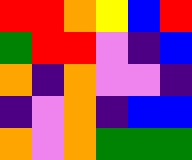[["red", "red", "orange", "yellow", "blue", "red"], ["green", "red", "red", "violet", "indigo", "blue"], ["orange", "indigo", "orange", "violet", "violet", "indigo"], ["indigo", "violet", "orange", "indigo", "blue", "blue"], ["orange", "violet", "orange", "green", "green", "green"]]